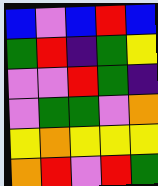[["blue", "violet", "blue", "red", "blue"], ["green", "red", "indigo", "green", "yellow"], ["violet", "violet", "red", "green", "indigo"], ["violet", "green", "green", "violet", "orange"], ["yellow", "orange", "yellow", "yellow", "yellow"], ["orange", "red", "violet", "red", "green"]]